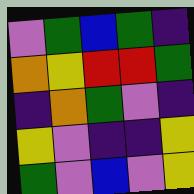[["violet", "green", "blue", "green", "indigo"], ["orange", "yellow", "red", "red", "green"], ["indigo", "orange", "green", "violet", "indigo"], ["yellow", "violet", "indigo", "indigo", "yellow"], ["green", "violet", "blue", "violet", "yellow"]]